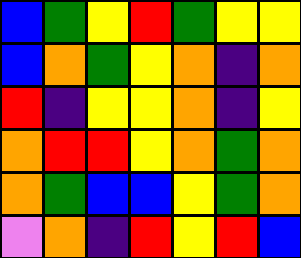[["blue", "green", "yellow", "red", "green", "yellow", "yellow"], ["blue", "orange", "green", "yellow", "orange", "indigo", "orange"], ["red", "indigo", "yellow", "yellow", "orange", "indigo", "yellow"], ["orange", "red", "red", "yellow", "orange", "green", "orange"], ["orange", "green", "blue", "blue", "yellow", "green", "orange"], ["violet", "orange", "indigo", "red", "yellow", "red", "blue"]]